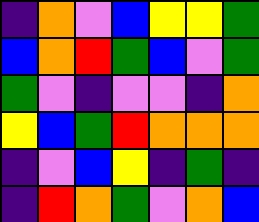[["indigo", "orange", "violet", "blue", "yellow", "yellow", "green"], ["blue", "orange", "red", "green", "blue", "violet", "green"], ["green", "violet", "indigo", "violet", "violet", "indigo", "orange"], ["yellow", "blue", "green", "red", "orange", "orange", "orange"], ["indigo", "violet", "blue", "yellow", "indigo", "green", "indigo"], ["indigo", "red", "orange", "green", "violet", "orange", "blue"]]